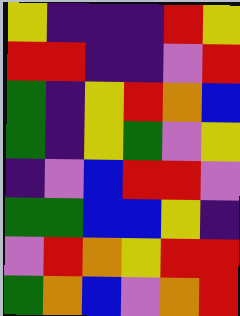[["yellow", "indigo", "indigo", "indigo", "red", "yellow"], ["red", "red", "indigo", "indigo", "violet", "red"], ["green", "indigo", "yellow", "red", "orange", "blue"], ["green", "indigo", "yellow", "green", "violet", "yellow"], ["indigo", "violet", "blue", "red", "red", "violet"], ["green", "green", "blue", "blue", "yellow", "indigo"], ["violet", "red", "orange", "yellow", "red", "red"], ["green", "orange", "blue", "violet", "orange", "red"]]